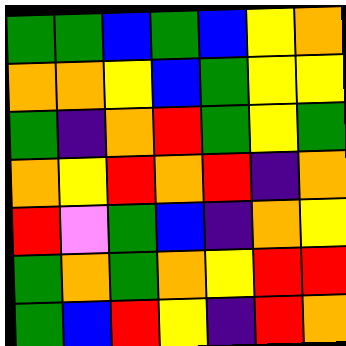[["green", "green", "blue", "green", "blue", "yellow", "orange"], ["orange", "orange", "yellow", "blue", "green", "yellow", "yellow"], ["green", "indigo", "orange", "red", "green", "yellow", "green"], ["orange", "yellow", "red", "orange", "red", "indigo", "orange"], ["red", "violet", "green", "blue", "indigo", "orange", "yellow"], ["green", "orange", "green", "orange", "yellow", "red", "red"], ["green", "blue", "red", "yellow", "indigo", "red", "orange"]]